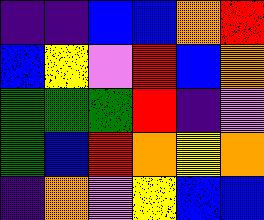[["indigo", "indigo", "blue", "blue", "orange", "red"], ["blue", "yellow", "violet", "red", "blue", "orange"], ["green", "green", "green", "red", "indigo", "violet"], ["green", "blue", "red", "orange", "yellow", "orange"], ["indigo", "orange", "violet", "yellow", "blue", "blue"]]